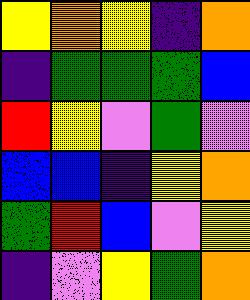[["yellow", "orange", "yellow", "indigo", "orange"], ["indigo", "green", "green", "green", "blue"], ["red", "yellow", "violet", "green", "violet"], ["blue", "blue", "indigo", "yellow", "orange"], ["green", "red", "blue", "violet", "yellow"], ["indigo", "violet", "yellow", "green", "orange"]]